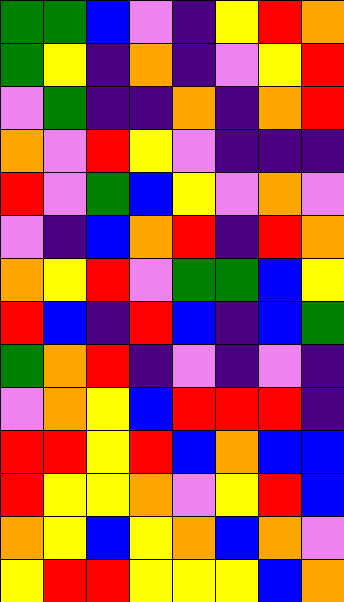[["green", "green", "blue", "violet", "indigo", "yellow", "red", "orange"], ["green", "yellow", "indigo", "orange", "indigo", "violet", "yellow", "red"], ["violet", "green", "indigo", "indigo", "orange", "indigo", "orange", "red"], ["orange", "violet", "red", "yellow", "violet", "indigo", "indigo", "indigo"], ["red", "violet", "green", "blue", "yellow", "violet", "orange", "violet"], ["violet", "indigo", "blue", "orange", "red", "indigo", "red", "orange"], ["orange", "yellow", "red", "violet", "green", "green", "blue", "yellow"], ["red", "blue", "indigo", "red", "blue", "indigo", "blue", "green"], ["green", "orange", "red", "indigo", "violet", "indigo", "violet", "indigo"], ["violet", "orange", "yellow", "blue", "red", "red", "red", "indigo"], ["red", "red", "yellow", "red", "blue", "orange", "blue", "blue"], ["red", "yellow", "yellow", "orange", "violet", "yellow", "red", "blue"], ["orange", "yellow", "blue", "yellow", "orange", "blue", "orange", "violet"], ["yellow", "red", "red", "yellow", "yellow", "yellow", "blue", "orange"]]